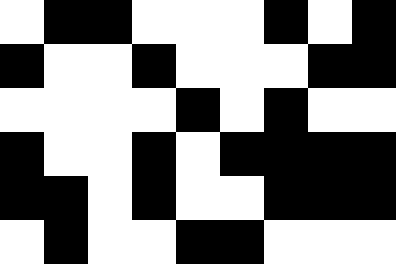[["white", "black", "black", "white", "white", "white", "black", "white", "black"], ["black", "white", "white", "black", "white", "white", "white", "black", "black"], ["white", "white", "white", "white", "black", "white", "black", "white", "white"], ["black", "white", "white", "black", "white", "black", "black", "black", "black"], ["black", "black", "white", "black", "white", "white", "black", "black", "black"], ["white", "black", "white", "white", "black", "black", "white", "white", "white"]]